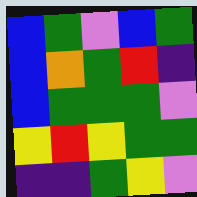[["blue", "green", "violet", "blue", "green"], ["blue", "orange", "green", "red", "indigo"], ["blue", "green", "green", "green", "violet"], ["yellow", "red", "yellow", "green", "green"], ["indigo", "indigo", "green", "yellow", "violet"]]